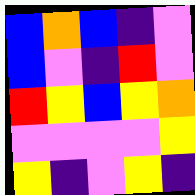[["blue", "orange", "blue", "indigo", "violet"], ["blue", "violet", "indigo", "red", "violet"], ["red", "yellow", "blue", "yellow", "orange"], ["violet", "violet", "violet", "violet", "yellow"], ["yellow", "indigo", "violet", "yellow", "indigo"]]